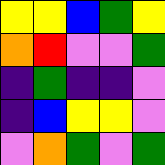[["yellow", "yellow", "blue", "green", "yellow"], ["orange", "red", "violet", "violet", "green"], ["indigo", "green", "indigo", "indigo", "violet"], ["indigo", "blue", "yellow", "yellow", "violet"], ["violet", "orange", "green", "violet", "green"]]